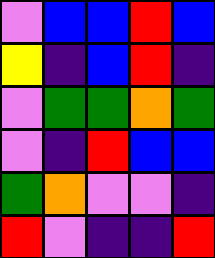[["violet", "blue", "blue", "red", "blue"], ["yellow", "indigo", "blue", "red", "indigo"], ["violet", "green", "green", "orange", "green"], ["violet", "indigo", "red", "blue", "blue"], ["green", "orange", "violet", "violet", "indigo"], ["red", "violet", "indigo", "indigo", "red"]]